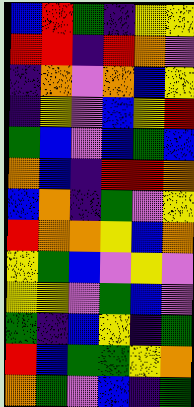[["blue", "red", "green", "indigo", "yellow", "yellow"], ["red", "red", "indigo", "red", "orange", "violet"], ["indigo", "orange", "violet", "orange", "blue", "yellow"], ["indigo", "yellow", "violet", "blue", "yellow", "red"], ["green", "blue", "violet", "blue", "green", "blue"], ["orange", "blue", "indigo", "red", "red", "orange"], ["blue", "orange", "indigo", "green", "violet", "yellow"], ["red", "orange", "orange", "yellow", "blue", "orange"], ["yellow", "green", "blue", "violet", "yellow", "violet"], ["yellow", "yellow", "violet", "green", "blue", "violet"], ["green", "indigo", "blue", "yellow", "indigo", "green"], ["red", "blue", "green", "green", "yellow", "orange"], ["orange", "green", "violet", "blue", "indigo", "green"]]